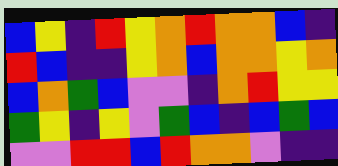[["blue", "yellow", "indigo", "red", "yellow", "orange", "red", "orange", "orange", "blue", "indigo"], ["red", "blue", "indigo", "indigo", "yellow", "orange", "blue", "orange", "orange", "yellow", "orange"], ["blue", "orange", "green", "blue", "violet", "violet", "indigo", "orange", "red", "yellow", "yellow"], ["green", "yellow", "indigo", "yellow", "violet", "green", "blue", "indigo", "blue", "green", "blue"], ["violet", "violet", "red", "red", "blue", "red", "orange", "orange", "violet", "indigo", "indigo"]]